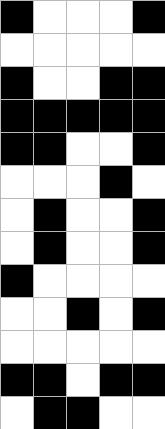[["black", "white", "white", "white", "black"], ["white", "white", "white", "white", "white"], ["black", "white", "white", "black", "black"], ["black", "black", "black", "black", "black"], ["black", "black", "white", "white", "black"], ["white", "white", "white", "black", "white"], ["white", "black", "white", "white", "black"], ["white", "black", "white", "white", "black"], ["black", "white", "white", "white", "white"], ["white", "white", "black", "white", "black"], ["white", "white", "white", "white", "white"], ["black", "black", "white", "black", "black"], ["white", "black", "black", "white", "white"]]